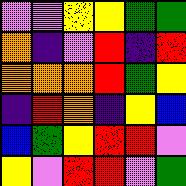[["violet", "violet", "yellow", "yellow", "green", "green"], ["orange", "indigo", "violet", "red", "indigo", "red"], ["orange", "orange", "orange", "red", "green", "yellow"], ["indigo", "red", "orange", "indigo", "yellow", "blue"], ["blue", "green", "yellow", "red", "red", "violet"], ["yellow", "violet", "red", "red", "violet", "green"]]